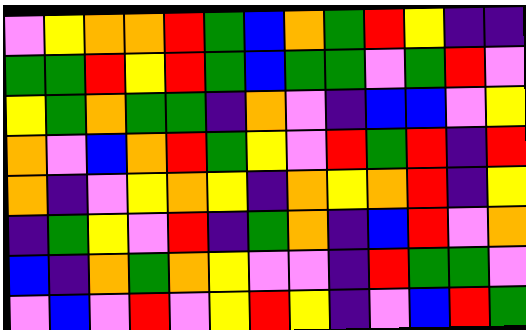[["violet", "yellow", "orange", "orange", "red", "green", "blue", "orange", "green", "red", "yellow", "indigo", "indigo"], ["green", "green", "red", "yellow", "red", "green", "blue", "green", "green", "violet", "green", "red", "violet"], ["yellow", "green", "orange", "green", "green", "indigo", "orange", "violet", "indigo", "blue", "blue", "violet", "yellow"], ["orange", "violet", "blue", "orange", "red", "green", "yellow", "violet", "red", "green", "red", "indigo", "red"], ["orange", "indigo", "violet", "yellow", "orange", "yellow", "indigo", "orange", "yellow", "orange", "red", "indigo", "yellow"], ["indigo", "green", "yellow", "violet", "red", "indigo", "green", "orange", "indigo", "blue", "red", "violet", "orange"], ["blue", "indigo", "orange", "green", "orange", "yellow", "violet", "violet", "indigo", "red", "green", "green", "violet"], ["violet", "blue", "violet", "red", "violet", "yellow", "red", "yellow", "indigo", "violet", "blue", "red", "green"]]